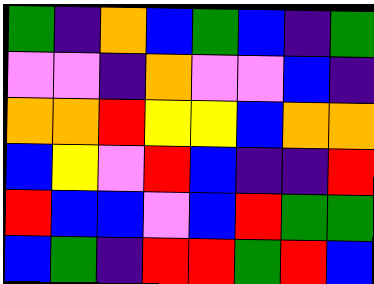[["green", "indigo", "orange", "blue", "green", "blue", "indigo", "green"], ["violet", "violet", "indigo", "orange", "violet", "violet", "blue", "indigo"], ["orange", "orange", "red", "yellow", "yellow", "blue", "orange", "orange"], ["blue", "yellow", "violet", "red", "blue", "indigo", "indigo", "red"], ["red", "blue", "blue", "violet", "blue", "red", "green", "green"], ["blue", "green", "indigo", "red", "red", "green", "red", "blue"]]